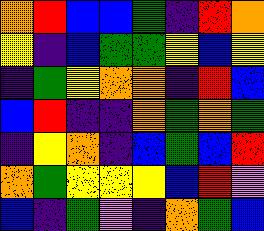[["orange", "red", "blue", "blue", "green", "indigo", "red", "orange"], ["yellow", "indigo", "blue", "green", "green", "yellow", "blue", "yellow"], ["indigo", "green", "yellow", "orange", "orange", "indigo", "red", "blue"], ["blue", "red", "indigo", "indigo", "orange", "green", "orange", "green"], ["indigo", "yellow", "orange", "indigo", "blue", "green", "blue", "red"], ["orange", "green", "yellow", "yellow", "yellow", "blue", "red", "violet"], ["blue", "indigo", "green", "violet", "indigo", "orange", "green", "blue"]]